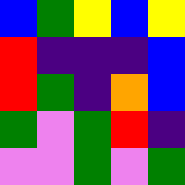[["blue", "green", "yellow", "blue", "yellow"], ["red", "indigo", "indigo", "indigo", "blue"], ["red", "green", "indigo", "orange", "blue"], ["green", "violet", "green", "red", "indigo"], ["violet", "violet", "green", "violet", "green"]]